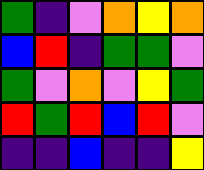[["green", "indigo", "violet", "orange", "yellow", "orange"], ["blue", "red", "indigo", "green", "green", "violet"], ["green", "violet", "orange", "violet", "yellow", "green"], ["red", "green", "red", "blue", "red", "violet"], ["indigo", "indigo", "blue", "indigo", "indigo", "yellow"]]